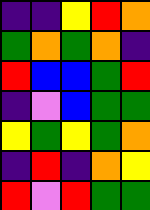[["indigo", "indigo", "yellow", "red", "orange"], ["green", "orange", "green", "orange", "indigo"], ["red", "blue", "blue", "green", "red"], ["indigo", "violet", "blue", "green", "green"], ["yellow", "green", "yellow", "green", "orange"], ["indigo", "red", "indigo", "orange", "yellow"], ["red", "violet", "red", "green", "green"]]